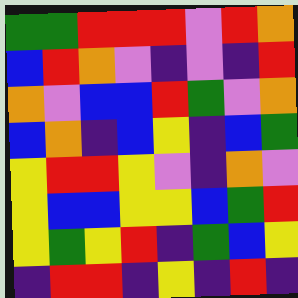[["green", "green", "red", "red", "red", "violet", "red", "orange"], ["blue", "red", "orange", "violet", "indigo", "violet", "indigo", "red"], ["orange", "violet", "blue", "blue", "red", "green", "violet", "orange"], ["blue", "orange", "indigo", "blue", "yellow", "indigo", "blue", "green"], ["yellow", "red", "red", "yellow", "violet", "indigo", "orange", "violet"], ["yellow", "blue", "blue", "yellow", "yellow", "blue", "green", "red"], ["yellow", "green", "yellow", "red", "indigo", "green", "blue", "yellow"], ["indigo", "red", "red", "indigo", "yellow", "indigo", "red", "indigo"]]